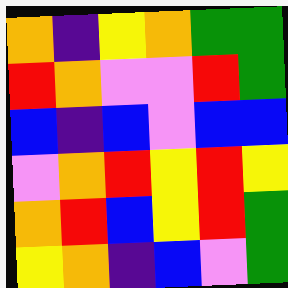[["orange", "indigo", "yellow", "orange", "green", "green"], ["red", "orange", "violet", "violet", "red", "green"], ["blue", "indigo", "blue", "violet", "blue", "blue"], ["violet", "orange", "red", "yellow", "red", "yellow"], ["orange", "red", "blue", "yellow", "red", "green"], ["yellow", "orange", "indigo", "blue", "violet", "green"]]